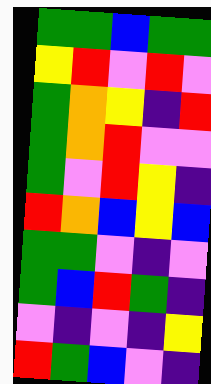[["green", "green", "blue", "green", "green"], ["yellow", "red", "violet", "red", "violet"], ["green", "orange", "yellow", "indigo", "red"], ["green", "orange", "red", "violet", "violet"], ["green", "violet", "red", "yellow", "indigo"], ["red", "orange", "blue", "yellow", "blue"], ["green", "green", "violet", "indigo", "violet"], ["green", "blue", "red", "green", "indigo"], ["violet", "indigo", "violet", "indigo", "yellow"], ["red", "green", "blue", "violet", "indigo"]]